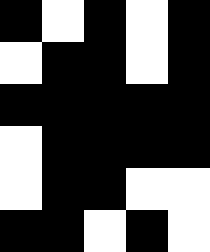[["black", "white", "black", "white", "black"], ["white", "black", "black", "white", "black"], ["black", "black", "black", "black", "black"], ["white", "black", "black", "black", "black"], ["white", "black", "black", "white", "white"], ["black", "black", "white", "black", "white"]]